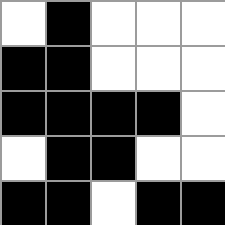[["white", "black", "white", "white", "white"], ["black", "black", "white", "white", "white"], ["black", "black", "black", "black", "white"], ["white", "black", "black", "white", "white"], ["black", "black", "white", "black", "black"]]